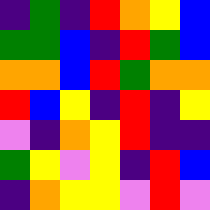[["indigo", "green", "indigo", "red", "orange", "yellow", "blue"], ["green", "green", "blue", "indigo", "red", "green", "blue"], ["orange", "orange", "blue", "red", "green", "orange", "orange"], ["red", "blue", "yellow", "indigo", "red", "indigo", "yellow"], ["violet", "indigo", "orange", "yellow", "red", "indigo", "indigo"], ["green", "yellow", "violet", "yellow", "indigo", "red", "blue"], ["indigo", "orange", "yellow", "yellow", "violet", "red", "violet"]]